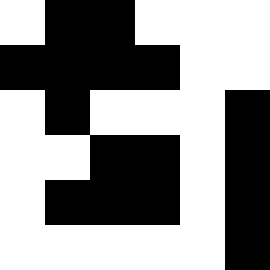[["white", "black", "black", "white", "white", "white"], ["black", "black", "black", "black", "white", "white"], ["white", "black", "white", "white", "white", "black"], ["white", "white", "black", "black", "white", "black"], ["white", "black", "black", "black", "white", "black"], ["white", "white", "white", "white", "white", "black"]]